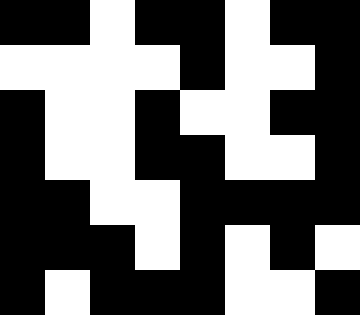[["black", "black", "white", "black", "black", "white", "black", "black"], ["white", "white", "white", "white", "black", "white", "white", "black"], ["black", "white", "white", "black", "white", "white", "black", "black"], ["black", "white", "white", "black", "black", "white", "white", "black"], ["black", "black", "white", "white", "black", "black", "black", "black"], ["black", "black", "black", "white", "black", "white", "black", "white"], ["black", "white", "black", "black", "black", "white", "white", "black"]]